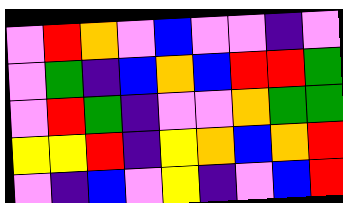[["violet", "red", "orange", "violet", "blue", "violet", "violet", "indigo", "violet"], ["violet", "green", "indigo", "blue", "orange", "blue", "red", "red", "green"], ["violet", "red", "green", "indigo", "violet", "violet", "orange", "green", "green"], ["yellow", "yellow", "red", "indigo", "yellow", "orange", "blue", "orange", "red"], ["violet", "indigo", "blue", "violet", "yellow", "indigo", "violet", "blue", "red"]]